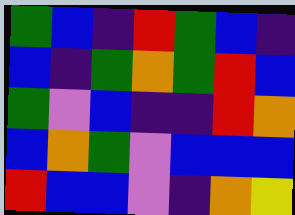[["green", "blue", "indigo", "red", "green", "blue", "indigo"], ["blue", "indigo", "green", "orange", "green", "red", "blue"], ["green", "violet", "blue", "indigo", "indigo", "red", "orange"], ["blue", "orange", "green", "violet", "blue", "blue", "blue"], ["red", "blue", "blue", "violet", "indigo", "orange", "yellow"]]